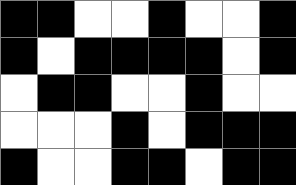[["black", "black", "white", "white", "black", "white", "white", "black"], ["black", "white", "black", "black", "black", "black", "white", "black"], ["white", "black", "black", "white", "white", "black", "white", "white"], ["white", "white", "white", "black", "white", "black", "black", "black"], ["black", "white", "white", "black", "black", "white", "black", "black"]]